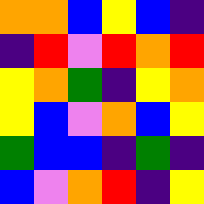[["orange", "orange", "blue", "yellow", "blue", "indigo"], ["indigo", "red", "violet", "red", "orange", "red"], ["yellow", "orange", "green", "indigo", "yellow", "orange"], ["yellow", "blue", "violet", "orange", "blue", "yellow"], ["green", "blue", "blue", "indigo", "green", "indigo"], ["blue", "violet", "orange", "red", "indigo", "yellow"]]